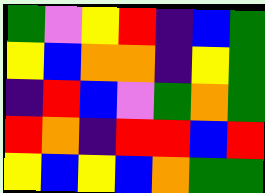[["green", "violet", "yellow", "red", "indigo", "blue", "green"], ["yellow", "blue", "orange", "orange", "indigo", "yellow", "green"], ["indigo", "red", "blue", "violet", "green", "orange", "green"], ["red", "orange", "indigo", "red", "red", "blue", "red"], ["yellow", "blue", "yellow", "blue", "orange", "green", "green"]]